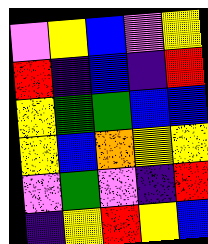[["violet", "yellow", "blue", "violet", "yellow"], ["red", "indigo", "blue", "indigo", "red"], ["yellow", "green", "green", "blue", "blue"], ["yellow", "blue", "orange", "yellow", "yellow"], ["violet", "green", "violet", "indigo", "red"], ["indigo", "yellow", "red", "yellow", "blue"]]